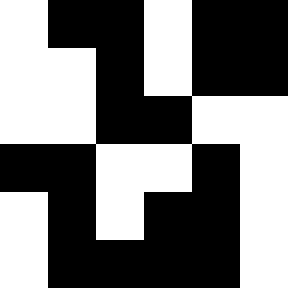[["white", "black", "black", "white", "black", "black"], ["white", "white", "black", "white", "black", "black"], ["white", "white", "black", "black", "white", "white"], ["black", "black", "white", "white", "black", "white"], ["white", "black", "white", "black", "black", "white"], ["white", "black", "black", "black", "black", "white"]]